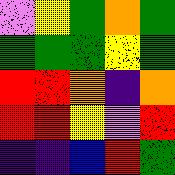[["violet", "yellow", "green", "orange", "green"], ["green", "green", "green", "yellow", "green"], ["red", "red", "orange", "indigo", "orange"], ["red", "red", "yellow", "violet", "red"], ["indigo", "indigo", "blue", "red", "green"]]